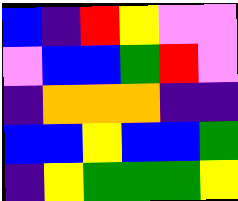[["blue", "indigo", "red", "yellow", "violet", "violet"], ["violet", "blue", "blue", "green", "red", "violet"], ["indigo", "orange", "orange", "orange", "indigo", "indigo"], ["blue", "blue", "yellow", "blue", "blue", "green"], ["indigo", "yellow", "green", "green", "green", "yellow"]]